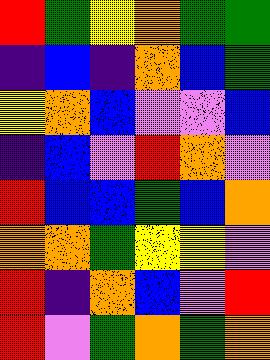[["red", "green", "yellow", "orange", "green", "green"], ["indigo", "blue", "indigo", "orange", "blue", "green"], ["yellow", "orange", "blue", "violet", "violet", "blue"], ["indigo", "blue", "violet", "red", "orange", "violet"], ["red", "blue", "blue", "green", "blue", "orange"], ["orange", "orange", "green", "yellow", "yellow", "violet"], ["red", "indigo", "orange", "blue", "violet", "red"], ["red", "violet", "green", "orange", "green", "orange"]]